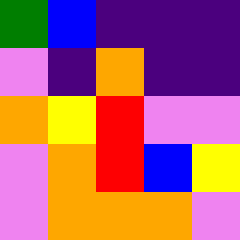[["green", "blue", "indigo", "indigo", "indigo"], ["violet", "indigo", "orange", "indigo", "indigo"], ["orange", "yellow", "red", "violet", "violet"], ["violet", "orange", "red", "blue", "yellow"], ["violet", "orange", "orange", "orange", "violet"]]